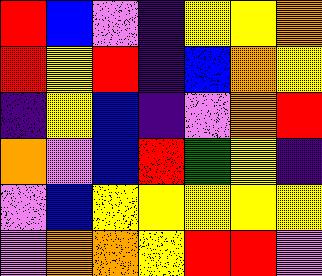[["red", "blue", "violet", "indigo", "yellow", "yellow", "orange"], ["red", "yellow", "red", "indigo", "blue", "orange", "yellow"], ["indigo", "yellow", "blue", "indigo", "violet", "orange", "red"], ["orange", "violet", "blue", "red", "green", "yellow", "indigo"], ["violet", "blue", "yellow", "yellow", "yellow", "yellow", "yellow"], ["violet", "orange", "orange", "yellow", "red", "red", "violet"]]